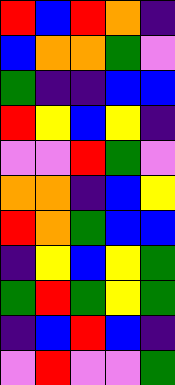[["red", "blue", "red", "orange", "indigo"], ["blue", "orange", "orange", "green", "violet"], ["green", "indigo", "indigo", "blue", "blue"], ["red", "yellow", "blue", "yellow", "indigo"], ["violet", "violet", "red", "green", "violet"], ["orange", "orange", "indigo", "blue", "yellow"], ["red", "orange", "green", "blue", "blue"], ["indigo", "yellow", "blue", "yellow", "green"], ["green", "red", "green", "yellow", "green"], ["indigo", "blue", "red", "blue", "indigo"], ["violet", "red", "violet", "violet", "green"]]